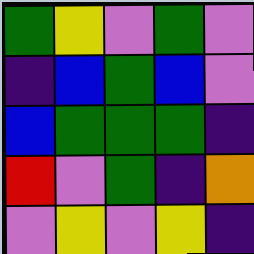[["green", "yellow", "violet", "green", "violet"], ["indigo", "blue", "green", "blue", "violet"], ["blue", "green", "green", "green", "indigo"], ["red", "violet", "green", "indigo", "orange"], ["violet", "yellow", "violet", "yellow", "indigo"]]